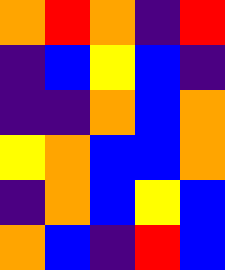[["orange", "red", "orange", "indigo", "red"], ["indigo", "blue", "yellow", "blue", "indigo"], ["indigo", "indigo", "orange", "blue", "orange"], ["yellow", "orange", "blue", "blue", "orange"], ["indigo", "orange", "blue", "yellow", "blue"], ["orange", "blue", "indigo", "red", "blue"]]